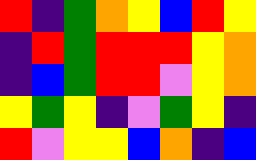[["red", "indigo", "green", "orange", "yellow", "blue", "red", "yellow"], ["indigo", "red", "green", "red", "red", "red", "yellow", "orange"], ["indigo", "blue", "green", "red", "red", "violet", "yellow", "orange"], ["yellow", "green", "yellow", "indigo", "violet", "green", "yellow", "indigo"], ["red", "violet", "yellow", "yellow", "blue", "orange", "indigo", "blue"]]